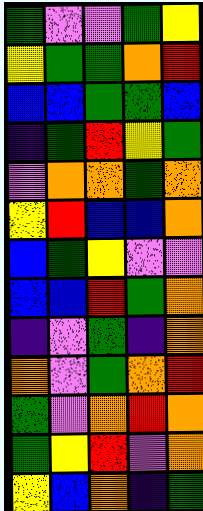[["green", "violet", "violet", "green", "yellow"], ["yellow", "green", "green", "orange", "red"], ["blue", "blue", "green", "green", "blue"], ["indigo", "green", "red", "yellow", "green"], ["violet", "orange", "orange", "green", "orange"], ["yellow", "red", "blue", "blue", "orange"], ["blue", "green", "yellow", "violet", "violet"], ["blue", "blue", "red", "green", "orange"], ["indigo", "violet", "green", "indigo", "orange"], ["orange", "violet", "green", "orange", "red"], ["green", "violet", "orange", "red", "orange"], ["green", "yellow", "red", "violet", "orange"], ["yellow", "blue", "orange", "indigo", "green"]]